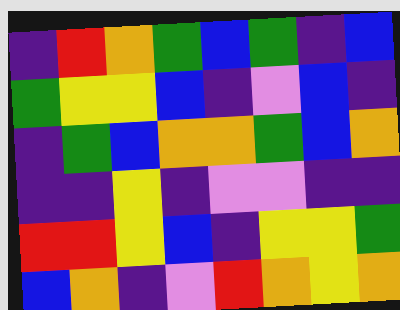[["indigo", "red", "orange", "green", "blue", "green", "indigo", "blue"], ["green", "yellow", "yellow", "blue", "indigo", "violet", "blue", "indigo"], ["indigo", "green", "blue", "orange", "orange", "green", "blue", "orange"], ["indigo", "indigo", "yellow", "indigo", "violet", "violet", "indigo", "indigo"], ["red", "red", "yellow", "blue", "indigo", "yellow", "yellow", "green"], ["blue", "orange", "indigo", "violet", "red", "orange", "yellow", "orange"]]